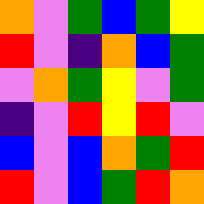[["orange", "violet", "green", "blue", "green", "yellow"], ["red", "violet", "indigo", "orange", "blue", "green"], ["violet", "orange", "green", "yellow", "violet", "green"], ["indigo", "violet", "red", "yellow", "red", "violet"], ["blue", "violet", "blue", "orange", "green", "red"], ["red", "violet", "blue", "green", "red", "orange"]]